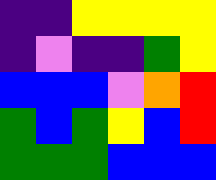[["indigo", "indigo", "yellow", "yellow", "yellow", "yellow"], ["indigo", "violet", "indigo", "indigo", "green", "yellow"], ["blue", "blue", "blue", "violet", "orange", "red"], ["green", "blue", "green", "yellow", "blue", "red"], ["green", "green", "green", "blue", "blue", "blue"]]